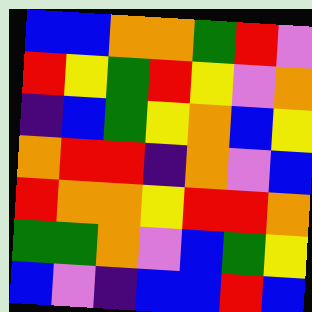[["blue", "blue", "orange", "orange", "green", "red", "violet"], ["red", "yellow", "green", "red", "yellow", "violet", "orange"], ["indigo", "blue", "green", "yellow", "orange", "blue", "yellow"], ["orange", "red", "red", "indigo", "orange", "violet", "blue"], ["red", "orange", "orange", "yellow", "red", "red", "orange"], ["green", "green", "orange", "violet", "blue", "green", "yellow"], ["blue", "violet", "indigo", "blue", "blue", "red", "blue"]]